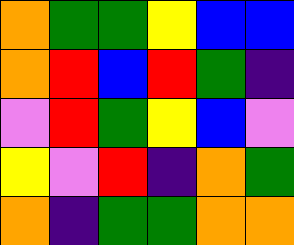[["orange", "green", "green", "yellow", "blue", "blue"], ["orange", "red", "blue", "red", "green", "indigo"], ["violet", "red", "green", "yellow", "blue", "violet"], ["yellow", "violet", "red", "indigo", "orange", "green"], ["orange", "indigo", "green", "green", "orange", "orange"]]